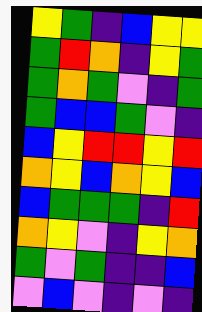[["yellow", "green", "indigo", "blue", "yellow", "yellow"], ["green", "red", "orange", "indigo", "yellow", "green"], ["green", "orange", "green", "violet", "indigo", "green"], ["green", "blue", "blue", "green", "violet", "indigo"], ["blue", "yellow", "red", "red", "yellow", "red"], ["orange", "yellow", "blue", "orange", "yellow", "blue"], ["blue", "green", "green", "green", "indigo", "red"], ["orange", "yellow", "violet", "indigo", "yellow", "orange"], ["green", "violet", "green", "indigo", "indigo", "blue"], ["violet", "blue", "violet", "indigo", "violet", "indigo"]]